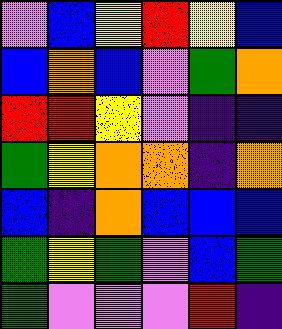[["violet", "blue", "yellow", "red", "yellow", "blue"], ["blue", "orange", "blue", "violet", "green", "orange"], ["red", "red", "yellow", "violet", "indigo", "indigo"], ["green", "yellow", "orange", "orange", "indigo", "orange"], ["blue", "indigo", "orange", "blue", "blue", "blue"], ["green", "yellow", "green", "violet", "blue", "green"], ["green", "violet", "violet", "violet", "red", "indigo"]]